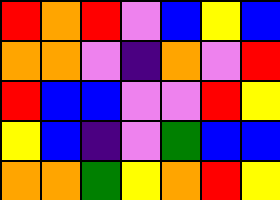[["red", "orange", "red", "violet", "blue", "yellow", "blue"], ["orange", "orange", "violet", "indigo", "orange", "violet", "red"], ["red", "blue", "blue", "violet", "violet", "red", "yellow"], ["yellow", "blue", "indigo", "violet", "green", "blue", "blue"], ["orange", "orange", "green", "yellow", "orange", "red", "yellow"]]